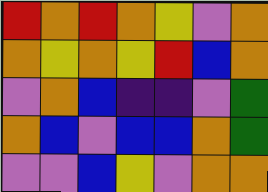[["red", "orange", "red", "orange", "yellow", "violet", "orange"], ["orange", "yellow", "orange", "yellow", "red", "blue", "orange"], ["violet", "orange", "blue", "indigo", "indigo", "violet", "green"], ["orange", "blue", "violet", "blue", "blue", "orange", "green"], ["violet", "violet", "blue", "yellow", "violet", "orange", "orange"]]